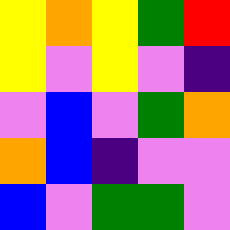[["yellow", "orange", "yellow", "green", "red"], ["yellow", "violet", "yellow", "violet", "indigo"], ["violet", "blue", "violet", "green", "orange"], ["orange", "blue", "indigo", "violet", "violet"], ["blue", "violet", "green", "green", "violet"]]